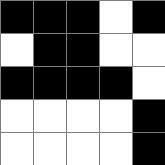[["black", "black", "black", "white", "black"], ["white", "black", "black", "white", "white"], ["black", "black", "black", "black", "white"], ["white", "white", "white", "white", "black"], ["white", "white", "white", "white", "black"]]